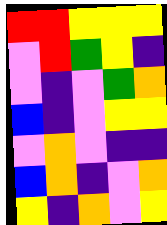[["red", "red", "yellow", "yellow", "yellow"], ["violet", "red", "green", "yellow", "indigo"], ["violet", "indigo", "violet", "green", "orange"], ["blue", "indigo", "violet", "yellow", "yellow"], ["violet", "orange", "violet", "indigo", "indigo"], ["blue", "orange", "indigo", "violet", "orange"], ["yellow", "indigo", "orange", "violet", "yellow"]]